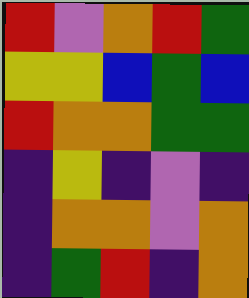[["red", "violet", "orange", "red", "green"], ["yellow", "yellow", "blue", "green", "blue"], ["red", "orange", "orange", "green", "green"], ["indigo", "yellow", "indigo", "violet", "indigo"], ["indigo", "orange", "orange", "violet", "orange"], ["indigo", "green", "red", "indigo", "orange"]]